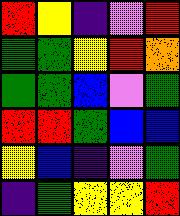[["red", "yellow", "indigo", "violet", "red"], ["green", "green", "yellow", "red", "orange"], ["green", "green", "blue", "violet", "green"], ["red", "red", "green", "blue", "blue"], ["yellow", "blue", "indigo", "violet", "green"], ["indigo", "green", "yellow", "yellow", "red"]]